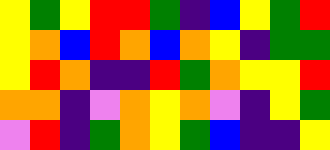[["yellow", "green", "yellow", "red", "red", "green", "indigo", "blue", "yellow", "green", "red"], ["yellow", "orange", "blue", "red", "orange", "blue", "orange", "yellow", "indigo", "green", "green"], ["yellow", "red", "orange", "indigo", "indigo", "red", "green", "orange", "yellow", "yellow", "red"], ["orange", "orange", "indigo", "violet", "orange", "yellow", "orange", "violet", "indigo", "yellow", "green"], ["violet", "red", "indigo", "green", "orange", "yellow", "green", "blue", "indigo", "indigo", "yellow"]]